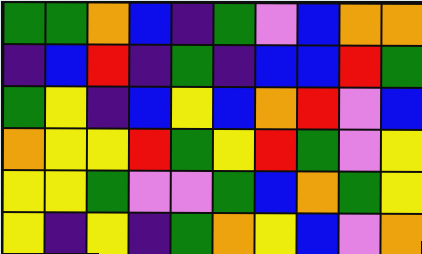[["green", "green", "orange", "blue", "indigo", "green", "violet", "blue", "orange", "orange"], ["indigo", "blue", "red", "indigo", "green", "indigo", "blue", "blue", "red", "green"], ["green", "yellow", "indigo", "blue", "yellow", "blue", "orange", "red", "violet", "blue"], ["orange", "yellow", "yellow", "red", "green", "yellow", "red", "green", "violet", "yellow"], ["yellow", "yellow", "green", "violet", "violet", "green", "blue", "orange", "green", "yellow"], ["yellow", "indigo", "yellow", "indigo", "green", "orange", "yellow", "blue", "violet", "orange"]]